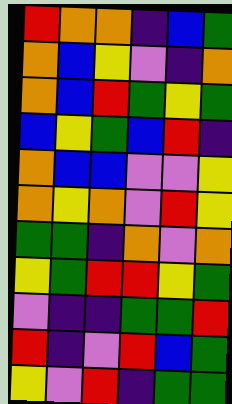[["red", "orange", "orange", "indigo", "blue", "green"], ["orange", "blue", "yellow", "violet", "indigo", "orange"], ["orange", "blue", "red", "green", "yellow", "green"], ["blue", "yellow", "green", "blue", "red", "indigo"], ["orange", "blue", "blue", "violet", "violet", "yellow"], ["orange", "yellow", "orange", "violet", "red", "yellow"], ["green", "green", "indigo", "orange", "violet", "orange"], ["yellow", "green", "red", "red", "yellow", "green"], ["violet", "indigo", "indigo", "green", "green", "red"], ["red", "indigo", "violet", "red", "blue", "green"], ["yellow", "violet", "red", "indigo", "green", "green"]]